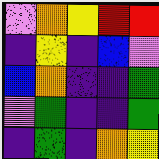[["violet", "orange", "yellow", "red", "red"], ["indigo", "yellow", "indigo", "blue", "violet"], ["blue", "orange", "indigo", "indigo", "green"], ["violet", "green", "indigo", "indigo", "green"], ["indigo", "green", "indigo", "orange", "yellow"]]